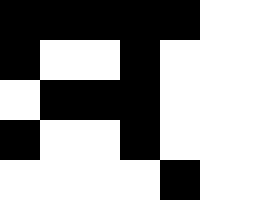[["black", "black", "black", "black", "black", "white", "white"], ["black", "white", "white", "black", "white", "white", "white"], ["white", "black", "black", "black", "white", "white", "white"], ["black", "white", "white", "black", "white", "white", "white"], ["white", "white", "white", "white", "black", "white", "white"]]